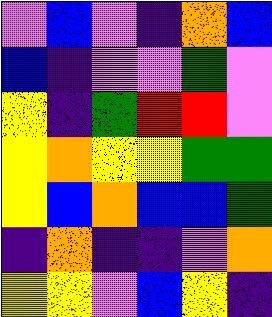[["violet", "blue", "violet", "indigo", "orange", "blue"], ["blue", "indigo", "violet", "violet", "green", "violet"], ["yellow", "indigo", "green", "red", "red", "violet"], ["yellow", "orange", "yellow", "yellow", "green", "green"], ["yellow", "blue", "orange", "blue", "blue", "green"], ["indigo", "orange", "indigo", "indigo", "violet", "orange"], ["yellow", "yellow", "violet", "blue", "yellow", "indigo"]]